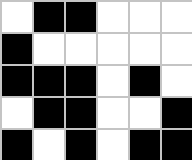[["white", "black", "black", "white", "white", "white"], ["black", "white", "white", "white", "white", "white"], ["black", "black", "black", "white", "black", "white"], ["white", "black", "black", "white", "white", "black"], ["black", "white", "black", "white", "black", "black"]]